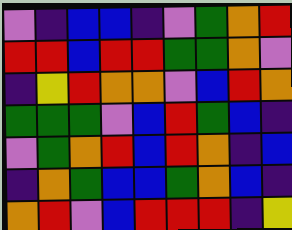[["violet", "indigo", "blue", "blue", "indigo", "violet", "green", "orange", "red"], ["red", "red", "blue", "red", "red", "green", "green", "orange", "violet"], ["indigo", "yellow", "red", "orange", "orange", "violet", "blue", "red", "orange"], ["green", "green", "green", "violet", "blue", "red", "green", "blue", "indigo"], ["violet", "green", "orange", "red", "blue", "red", "orange", "indigo", "blue"], ["indigo", "orange", "green", "blue", "blue", "green", "orange", "blue", "indigo"], ["orange", "red", "violet", "blue", "red", "red", "red", "indigo", "yellow"]]